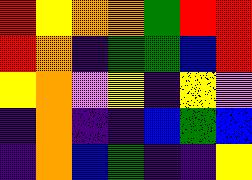[["red", "yellow", "orange", "orange", "green", "red", "red"], ["red", "orange", "indigo", "green", "green", "blue", "red"], ["yellow", "orange", "violet", "yellow", "indigo", "yellow", "violet"], ["indigo", "orange", "indigo", "indigo", "blue", "green", "blue"], ["indigo", "orange", "blue", "green", "indigo", "indigo", "yellow"]]